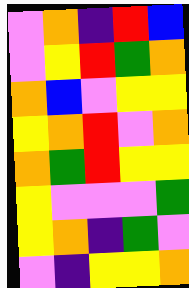[["violet", "orange", "indigo", "red", "blue"], ["violet", "yellow", "red", "green", "orange"], ["orange", "blue", "violet", "yellow", "yellow"], ["yellow", "orange", "red", "violet", "orange"], ["orange", "green", "red", "yellow", "yellow"], ["yellow", "violet", "violet", "violet", "green"], ["yellow", "orange", "indigo", "green", "violet"], ["violet", "indigo", "yellow", "yellow", "orange"]]